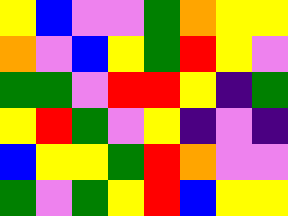[["yellow", "blue", "violet", "violet", "green", "orange", "yellow", "yellow"], ["orange", "violet", "blue", "yellow", "green", "red", "yellow", "violet"], ["green", "green", "violet", "red", "red", "yellow", "indigo", "green"], ["yellow", "red", "green", "violet", "yellow", "indigo", "violet", "indigo"], ["blue", "yellow", "yellow", "green", "red", "orange", "violet", "violet"], ["green", "violet", "green", "yellow", "red", "blue", "yellow", "yellow"]]